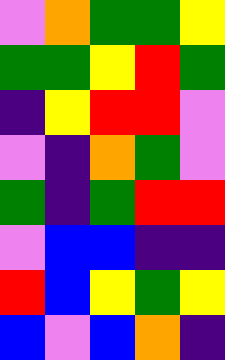[["violet", "orange", "green", "green", "yellow"], ["green", "green", "yellow", "red", "green"], ["indigo", "yellow", "red", "red", "violet"], ["violet", "indigo", "orange", "green", "violet"], ["green", "indigo", "green", "red", "red"], ["violet", "blue", "blue", "indigo", "indigo"], ["red", "blue", "yellow", "green", "yellow"], ["blue", "violet", "blue", "orange", "indigo"]]